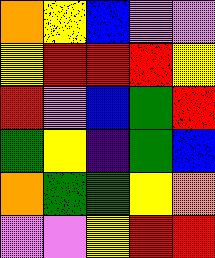[["orange", "yellow", "blue", "violet", "violet"], ["yellow", "red", "red", "red", "yellow"], ["red", "violet", "blue", "green", "red"], ["green", "yellow", "indigo", "green", "blue"], ["orange", "green", "green", "yellow", "orange"], ["violet", "violet", "yellow", "red", "red"]]